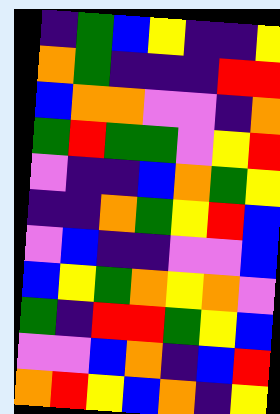[["indigo", "green", "blue", "yellow", "indigo", "indigo", "yellow"], ["orange", "green", "indigo", "indigo", "indigo", "red", "red"], ["blue", "orange", "orange", "violet", "violet", "indigo", "orange"], ["green", "red", "green", "green", "violet", "yellow", "red"], ["violet", "indigo", "indigo", "blue", "orange", "green", "yellow"], ["indigo", "indigo", "orange", "green", "yellow", "red", "blue"], ["violet", "blue", "indigo", "indigo", "violet", "violet", "blue"], ["blue", "yellow", "green", "orange", "yellow", "orange", "violet"], ["green", "indigo", "red", "red", "green", "yellow", "blue"], ["violet", "violet", "blue", "orange", "indigo", "blue", "red"], ["orange", "red", "yellow", "blue", "orange", "indigo", "yellow"]]